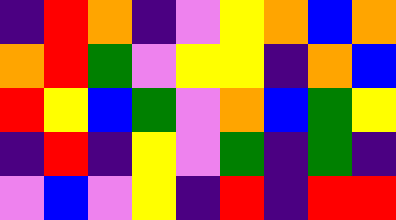[["indigo", "red", "orange", "indigo", "violet", "yellow", "orange", "blue", "orange"], ["orange", "red", "green", "violet", "yellow", "yellow", "indigo", "orange", "blue"], ["red", "yellow", "blue", "green", "violet", "orange", "blue", "green", "yellow"], ["indigo", "red", "indigo", "yellow", "violet", "green", "indigo", "green", "indigo"], ["violet", "blue", "violet", "yellow", "indigo", "red", "indigo", "red", "red"]]